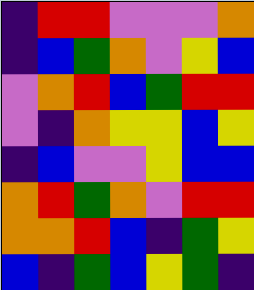[["indigo", "red", "red", "violet", "violet", "violet", "orange"], ["indigo", "blue", "green", "orange", "violet", "yellow", "blue"], ["violet", "orange", "red", "blue", "green", "red", "red"], ["violet", "indigo", "orange", "yellow", "yellow", "blue", "yellow"], ["indigo", "blue", "violet", "violet", "yellow", "blue", "blue"], ["orange", "red", "green", "orange", "violet", "red", "red"], ["orange", "orange", "red", "blue", "indigo", "green", "yellow"], ["blue", "indigo", "green", "blue", "yellow", "green", "indigo"]]